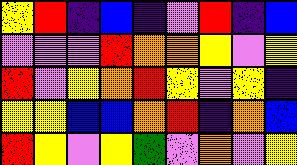[["yellow", "red", "indigo", "blue", "indigo", "violet", "red", "indigo", "blue"], ["violet", "violet", "violet", "red", "orange", "orange", "yellow", "violet", "yellow"], ["red", "violet", "yellow", "orange", "red", "yellow", "violet", "yellow", "indigo"], ["yellow", "yellow", "blue", "blue", "orange", "red", "indigo", "orange", "blue"], ["red", "yellow", "violet", "yellow", "green", "violet", "orange", "violet", "yellow"]]